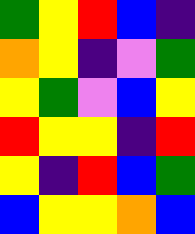[["green", "yellow", "red", "blue", "indigo"], ["orange", "yellow", "indigo", "violet", "green"], ["yellow", "green", "violet", "blue", "yellow"], ["red", "yellow", "yellow", "indigo", "red"], ["yellow", "indigo", "red", "blue", "green"], ["blue", "yellow", "yellow", "orange", "blue"]]